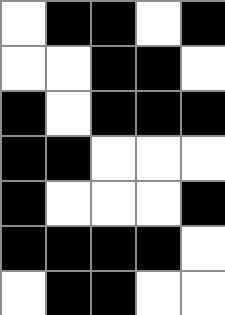[["white", "black", "black", "white", "black"], ["white", "white", "black", "black", "white"], ["black", "white", "black", "black", "black"], ["black", "black", "white", "white", "white"], ["black", "white", "white", "white", "black"], ["black", "black", "black", "black", "white"], ["white", "black", "black", "white", "white"]]